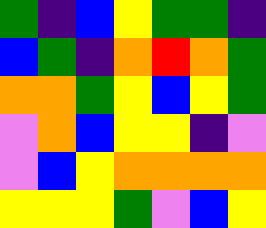[["green", "indigo", "blue", "yellow", "green", "green", "indigo"], ["blue", "green", "indigo", "orange", "red", "orange", "green"], ["orange", "orange", "green", "yellow", "blue", "yellow", "green"], ["violet", "orange", "blue", "yellow", "yellow", "indigo", "violet"], ["violet", "blue", "yellow", "orange", "orange", "orange", "orange"], ["yellow", "yellow", "yellow", "green", "violet", "blue", "yellow"]]